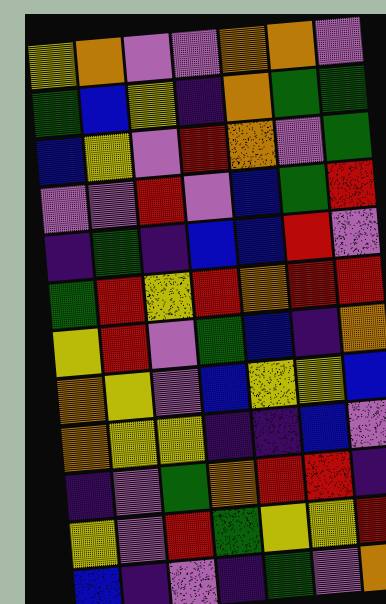[["yellow", "orange", "violet", "violet", "orange", "orange", "violet"], ["green", "blue", "yellow", "indigo", "orange", "green", "green"], ["blue", "yellow", "violet", "red", "orange", "violet", "green"], ["violet", "violet", "red", "violet", "blue", "green", "red"], ["indigo", "green", "indigo", "blue", "blue", "red", "violet"], ["green", "red", "yellow", "red", "orange", "red", "red"], ["yellow", "red", "violet", "green", "blue", "indigo", "orange"], ["orange", "yellow", "violet", "blue", "yellow", "yellow", "blue"], ["orange", "yellow", "yellow", "indigo", "indigo", "blue", "violet"], ["indigo", "violet", "green", "orange", "red", "red", "indigo"], ["yellow", "violet", "red", "green", "yellow", "yellow", "red"], ["blue", "indigo", "violet", "indigo", "green", "violet", "orange"]]